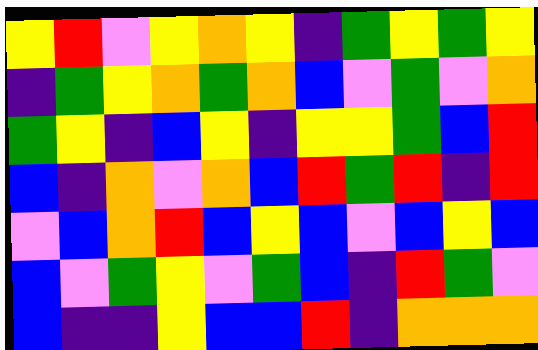[["yellow", "red", "violet", "yellow", "orange", "yellow", "indigo", "green", "yellow", "green", "yellow"], ["indigo", "green", "yellow", "orange", "green", "orange", "blue", "violet", "green", "violet", "orange"], ["green", "yellow", "indigo", "blue", "yellow", "indigo", "yellow", "yellow", "green", "blue", "red"], ["blue", "indigo", "orange", "violet", "orange", "blue", "red", "green", "red", "indigo", "red"], ["violet", "blue", "orange", "red", "blue", "yellow", "blue", "violet", "blue", "yellow", "blue"], ["blue", "violet", "green", "yellow", "violet", "green", "blue", "indigo", "red", "green", "violet"], ["blue", "indigo", "indigo", "yellow", "blue", "blue", "red", "indigo", "orange", "orange", "orange"]]